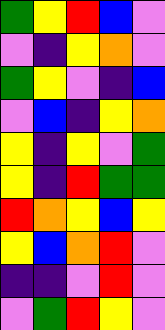[["green", "yellow", "red", "blue", "violet"], ["violet", "indigo", "yellow", "orange", "violet"], ["green", "yellow", "violet", "indigo", "blue"], ["violet", "blue", "indigo", "yellow", "orange"], ["yellow", "indigo", "yellow", "violet", "green"], ["yellow", "indigo", "red", "green", "green"], ["red", "orange", "yellow", "blue", "yellow"], ["yellow", "blue", "orange", "red", "violet"], ["indigo", "indigo", "violet", "red", "violet"], ["violet", "green", "red", "yellow", "violet"]]